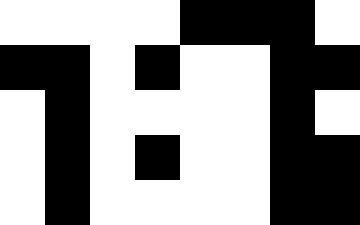[["white", "white", "white", "white", "black", "black", "black", "white"], ["black", "black", "white", "black", "white", "white", "black", "black"], ["white", "black", "white", "white", "white", "white", "black", "white"], ["white", "black", "white", "black", "white", "white", "black", "black"], ["white", "black", "white", "white", "white", "white", "black", "black"]]